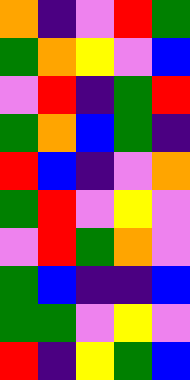[["orange", "indigo", "violet", "red", "green"], ["green", "orange", "yellow", "violet", "blue"], ["violet", "red", "indigo", "green", "red"], ["green", "orange", "blue", "green", "indigo"], ["red", "blue", "indigo", "violet", "orange"], ["green", "red", "violet", "yellow", "violet"], ["violet", "red", "green", "orange", "violet"], ["green", "blue", "indigo", "indigo", "blue"], ["green", "green", "violet", "yellow", "violet"], ["red", "indigo", "yellow", "green", "blue"]]